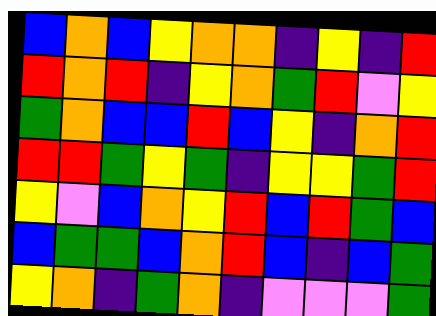[["blue", "orange", "blue", "yellow", "orange", "orange", "indigo", "yellow", "indigo", "red"], ["red", "orange", "red", "indigo", "yellow", "orange", "green", "red", "violet", "yellow"], ["green", "orange", "blue", "blue", "red", "blue", "yellow", "indigo", "orange", "red"], ["red", "red", "green", "yellow", "green", "indigo", "yellow", "yellow", "green", "red"], ["yellow", "violet", "blue", "orange", "yellow", "red", "blue", "red", "green", "blue"], ["blue", "green", "green", "blue", "orange", "red", "blue", "indigo", "blue", "green"], ["yellow", "orange", "indigo", "green", "orange", "indigo", "violet", "violet", "violet", "green"]]